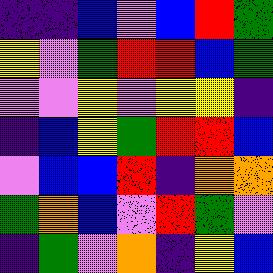[["indigo", "indigo", "blue", "violet", "blue", "red", "green"], ["yellow", "violet", "green", "red", "red", "blue", "green"], ["violet", "violet", "yellow", "violet", "yellow", "yellow", "indigo"], ["indigo", "blue", "yellow", "green", "red", "red", "blue"], ["violet", "blue", "blue", "red", "indigo", "orange", "orange"], ["green", "orange", "blue", "violet", "red", "green", "violet"], ["indigo", "green", "violet", "orange", "indigo", "yellow", "blue"]]